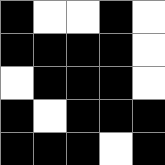[["black", "white", "white", "black", "white"], ["black", "black", "black", "black", "white"], ["white", "black", "black", "black", "white"], ["black", "white", "black", "black", "black"], ["black", "black", "black", "white", "black"]]